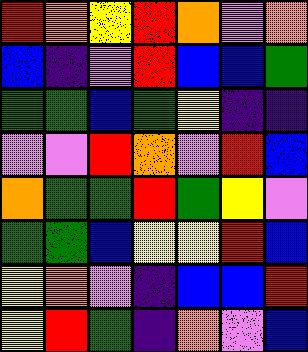[["red", "orange", "yellow", "red", "orange", "violet", "orange"], ["blue", "indigo", "violet", "red", "blue", "blue", "green"], ["green", "green", "blue", "green", "yellow", "indigo", "indigo"], ["violet", "violet", "red", "orange", "violet", "red", "blue"], ["orange", "green", "green", "red", "green", "yellow", "violet"], ["green", "green", "blue", "yellow", "yellow", "red", "blue"], ["yellow", "orange", "violet", "indigo", "blue", "blue", "red"], ["yellow", "red", "green", "indigo", "orange", "violet", "blue"]]